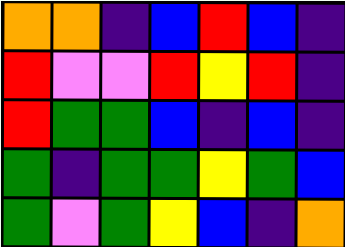[["orange", "orange", "indigo", "blue", "red", "blue", "indigo"], ["red", "violet", "violet", "red", "yellow", "red", "indigo"], ["red", "green", "green", "blue", "indigo", "blue", "indigo"], ["green", "indigo", "green", "green", "yellow", "green", "blue"], ["green", "violet", "green", "yellow", "blue", "indigo", "orange"]]